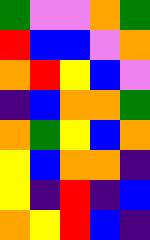[["green", "violet", "violet", "orange", "green"], ["red", "blue", "blue", "violet", "orange"], ["orange", "red", "yellow", "blue", "violet"], ["indigo", "blue", "orange", "orange", "green"], ["orange", "green", "yellow", "blue", "orange"], ["yellow", "blue", "orange", "orange", "indigo"], ["yellow", "indigo", "red", "indigo", "blue"], ["orange", "yellow", "red", "blue", "indigo"]]